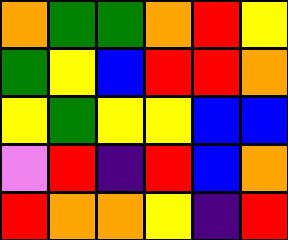[["orange", "green", "green", "orange", "red", "yellow"], ["green", "yellow", "blue", "red", "red", "orange"], ["yellow", "green", "yellow", "yellow", "blue", "blue"], ["violet", "red", "indigo", "red", "blue", "orange"], ["red", "orange", "orange", "yellow", "indigo", "red"]]